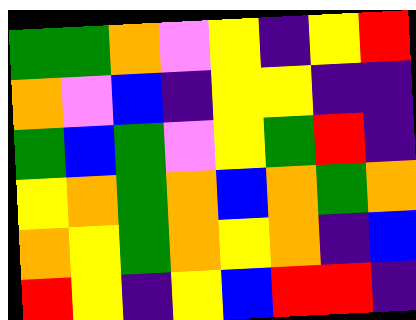[["green", "green", "orange", "violet", "yellow", "indigo", "yellow", "red"], ["orange", "violet", "blue", "indigo", "yellow", "yellow", "indigo", "indigo"], ["green", "blue", "green", "violet", "yellow", "green", "red", "indigo"], ["yellow", "orange", "green", "orange", "blue", "orange", "green", "orange"], ["orange", "yellow", "green", "orange", "yellow", "orange", "indigo", "blue"], ["red", "yellow", "indigo", "yellow", "blue", "red", "red", "indigo"]]